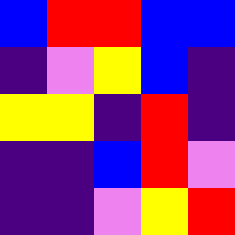[["blue", "red", "red", "blue", "blue"], ["indigo", "violet", "yellow", "blue", "indigo"], ["yellow", "yellow", "indigo", "red", "indigo"], ["indigo", "indigo", "blue", "red", "violet"], ["indigo", "indigo", "violet", "yellow", "red"]]